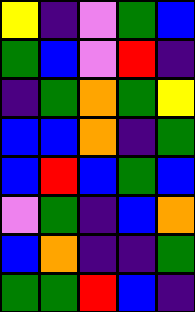[["yellow", "indigo", "violet", "green", "blue"], ["green", "blue", "violet", "red", "indigo"], ["indigo", "green", "orange", "green", "yellow"], ["blue", "blue", "orange", "indigo", "green"], ["blue", "red", "blue", "green", "blue"], ["violet", "green", "indigo", "blue", "orange"], ["blue", "orange", "indigo", "indigo", "green"], ["green", "green", "red", "blue", "indigo"]]